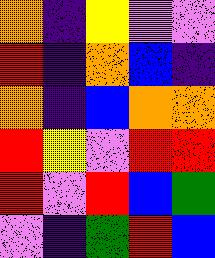[["orange", "indigo", "yellow", "violet", "violet"], ["red", "indigo", "orange", "blue", "indigo"], ["orange", "indigo", "blue", "orange", "orange"], ["red", "yellow", "violet", "red", "red"], ["red", "violet", "red", "blue", "green"], ["violet", "indigo", "green", "red", "blue"]]